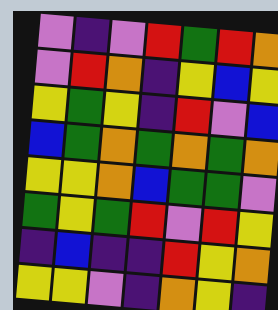[["violet", "indigo", "violet", "red", "green", "red", "orange"], ["violet", "red", "orange", "indigo", "yellow", "blue", "yellow"], ["yellow", "green", "yellow", "indigo", "red", "violet", "blue"], ["blue", "green", "orange", "green", "orange", "green", "orange"], ["yellow", "yellow", "orange", "blue", "green", "green", "violet"], ["green", "yellow", "green", "red", "violet", "red", "yellow"], ["indigo", "blue", "indigo", "indigo", "red", "yellow", "orange"], ["yellow", "yellow", "violet", "indigo", "orange", "yellow", "indigo"]]